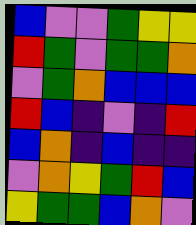[["blue", "violet", "violet", "green", "yellow", "yellow"], ["red", "green", "violet", "green", "green", "orange"], ["violet", "green", "orange", "blue", "blue", "blue"], ["red", "blue", "indigo", "violet", "indigo", "red"], ["blue", "orange", "indigo", "blue", "indigo", "indigo"], ["violet", "orange", "yellow", "green", "red", "blue"], ["yellow", "green", "green", "blue", "orange", "violet"]]